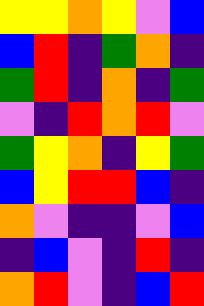[["yellow", "yellow", "orange", "yellow", "violet", "blue"], ["blue", "red", "indigo", "green", "orange", "indigo"], ["green", "red", "indigo", "orange", "indigo", "green"], ["violet", "indigo", "red", "orange", "red", "violet"], ["green", "yellow", "orange", "indigo", "yellow", "green"], ["blue", "yellow", "red", "red", "blue", "indigo"], ["orange", "violet", "indigo", "indigo", "violet", "blue"], ["indigo", "blue", "violet", "indigo", "red", "indigo"], ["orange", "red", "violet", "indigo", "blue", "red"]]